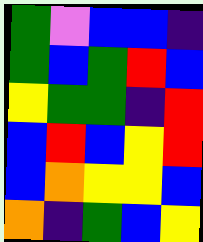[["green", "violet", "blue", "blue", "indigo"], ["green", "blue", "green", "red", "blue"], ["yellow", "green", "green", "indigo", "red"], ["blue", "red", "blue", "yellow", "red"], ["blue", "orange", "yellow", "yellow", "blue"], ["orange", "indigo", "green", "blue", "yellow"]]